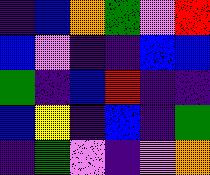[["indigo", "blue", "orange", "green", "violet", "red"], ["blue", "violet", "indigo", "indigo", "blue", "blue"], ["green", "indigo", "blue", "red", "indigo", "indigo"], ["blue", "yellow", "indigo", "blue", "indigo", "green"], ["indigo", "green", "violet", "indigo", "violet", "orange"]]